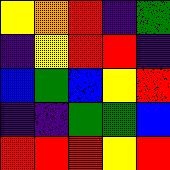[["yellow", "orange", "red", "indigo", "green"], ["indigo", "yellow", "red", "red", "indigo"], ["blue", "green", "blue", "yellow", "red"], ["indigo", "indigo", "green", "green", "blue"], ["red", "red", "red", "yellow", "red"]]